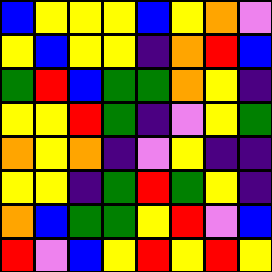[["blue", "yellow", "yellow", "yellow", "blue", "yellow", "orange", "violet"], ["yellow", "blue", "yellow", "yellow", "indigo", "orange", "red", "blue"], ["green", "red", "blue", "green", "green", "orange", "yellow", "indigo"], ["yellow", "yellow", "red", "green", "indigo", "violet", "yellow", "green"], ["orange", "yellow", "orange", "indigo", "violet", "yellow", "indigo", "indigo"], ["yellow", "yellow", "indigo", "green", "red", "green", "yellow", "indigo"], ["orange", "blue", "green", "green", "yellow", "red", "violet", "blue"], ["red", "violet", "blue", "yellow", "red", "yellow", "red", "yellow"]]